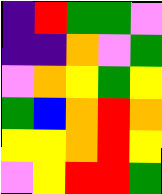[["indigo", "red", "green", "green", "violet"], ["indigo", "indigo", "orange", "violet", "green"], ["violet", "orange", "yellow", "green", "yellow"], ["green", "blue", "orange", "red", "orange"], ["yellow", "yellow", "orange", "red", "yellow"], ["violet", "yellow", "red", "red", "green"]]